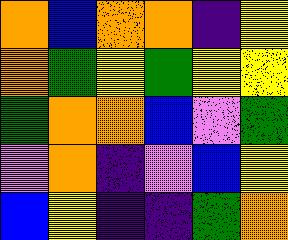[["orange", "blue", "orange", "orange", "indigo", "yellow"], ["orange", "green", "yellow", "green", "yellow", "yellow"], ["green", "orange", "orange", "blue", "violet", "green"], ["violet", "orange", "indigo", "violet", "blue", "yellow"], ["blue", "yellow", "indigo", "indigo", "green", "orange"]]